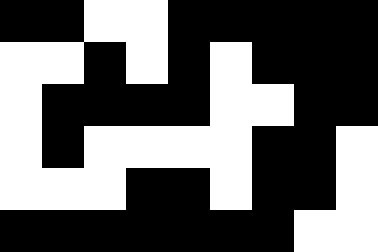[["black", "black", "white", "white", "black", "black", "black", "black", "black"], ["white", "white", "black", "white", "black", "white", "black", "black", "black"], ["white", "black", "black", "black", "black", "white", "white", "black", "black"], ["white", "black", "white", "white", "white", "white", "black", "black", "white"], ["white", "white", "white", "black", "black", "white", "black", "black", "white"], ["black", "black", "black", "black", "black", "black", "black", "white", "white"]]